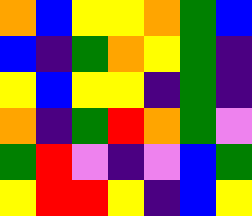[["orange", "blue", "yellow", "yellow", "orange", "green", "blue"], ["blue", "indigo", "green", "orange", "yellow", "green", "indigo"], ["yellow", "blue", "yellow", "yellow", "indigo", "green", "indigo"], ["orange", "indigo", "green", "red", "orange", "green", "violet"], ["green", "red", "violet", "indigo", "violet", "blue", "green"], ["yellow", "red", "red", "yellow", "indigo", "blue", "yellow"]]